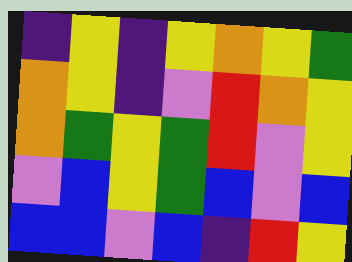[["indigo", "yellow", "indigo", "yellow", "orange", "yellow", "green"], ["orange", "yellow", "indigo", "violet", "red", "orange", "yellow"], ["orange", "green", "yellow", "green", "red", "violet", "yellow"], ["violet", "blue", "yellow", "green", "blue", "violet", "blue"], ["blue", "blue", "violet", "blue", "indigo", "red", "yellow"]]